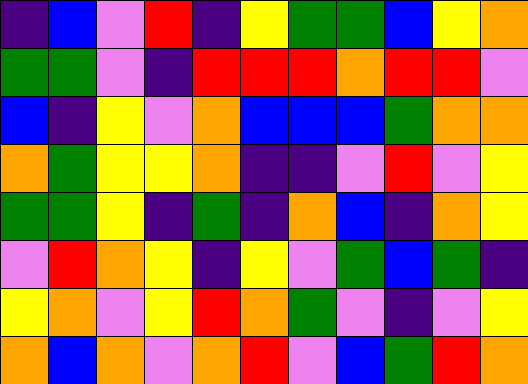[["indigo", "blue", "violet", "red", "indigo", "yellow", "green", "green", "blue", "yellow", "orange"], ["green", "green", "violet", "indigo", "red", "red", "red", "orange", "red", "red", "violet"], ["blue", "indigo", "yellow", "violet", "orange", "blue", "blue", "blue", "green", "orange", "orange"], ["orange", "green", "yellow", "yellow", "orange", "indigo", "indigo", "violet", "red", "violet", "yellow"], ["green", "green", "yellow", "indigo", "green", "indigo", "orange", "blue", "indigo", "orange", "yellow"], ["violet", "red", "orange", "yellow", "indigo", "yellow", "violet", "green", "blue", "green", "indigo"], ["yellow", "orange", "violet", "yellow", "red", "orange", "green", "violet", "indigo", "violet", "yellow"], ["orange", "blue", "orange", "violet", "orange", "red", "violet", "blue", "green", "red", "orange"]]